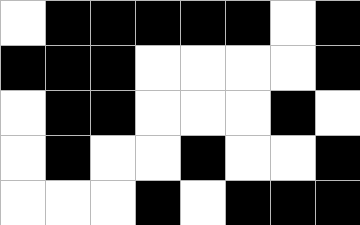[["white", "black", "black", "black", "black", "black", "white", "black"], ["black", "black", "black", "white", "white", "white", "white", "black"], ["white", "black", "black", "white", "white", "white", "black", "white"], ["white", "black", "white", "white", "black", "white", "white", "black"], ["white", "white", "white", "black", "white", "black", "black", "black"]]